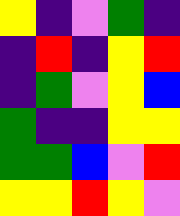[["yellow", "indigo", "violet", "green", "indigo"], ["indigo", "red", "indigo", "yellow", "red"], ["indigo", "green", "violet", "yellow", "blue"], ["green", "indigo", "indigo", "yellow", "yellow"], ["green", "green", "blue", "violet", "red"], ["yellow", "yellow", "red", "yellow", "violet"]]